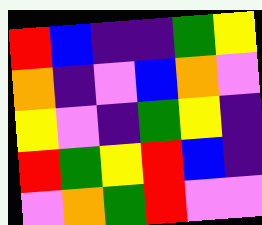[["red", "blue", "indigo", "indigo", "green", "yellow"], ["orange", "indigo", "violet", "blue", "orange", "violet"], ["yellow", "violet", "indigo", "green", "yellow", "indigo"], ["red", "green", "yellow", "red", "blue", "indigo"], ["violet", "orange", "green", "red", "violet", "violet"]]